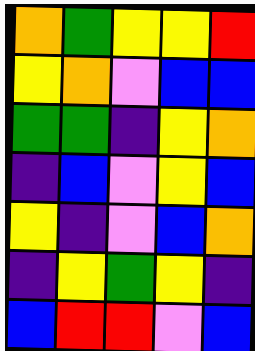[["orange", "green", "yellow", "yellow", "red"], ["yellow", "orange", "violet", "blue", "blue"], ["green", "green", "indigo", "yellow", "orange"], ["indigo", "blue", "violet", "yellow", "blue"], ["yellow", "indigo", "violet", "blue", "orange"], ["indigo", "yellow", "green", "yellow", "indigo"], ["blue", "red", "red", "violet", "blue"]]